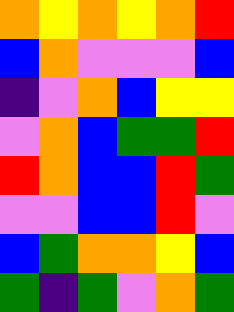[["orange", "yellow", "orange", "yellow", "orange", "red"], ["blue", "orange", "violet", "violet", "violet", "blue"], ["indigo", "violet", "orange", "blue", "yellow", "yellow"], ["violet", "orange", "blue", "green", "green", "red"], ["red", "orange", "blue", "blue", "red", "green"], ["violet", "violet", "blue", "blue", "red", "violet"], ["blue", "green", "orange", "orange", "yellow", "blue"], ["green", "indigo", "green", "violet", "orange", "green"]]